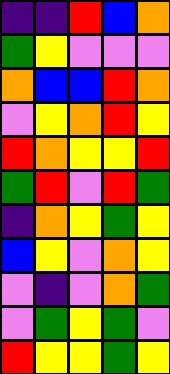[["indigo", "indigo", "red", "blue", "orange"], ["green", "yellow", "violet", "violet", "violet"], ["orange", "blue", "blue", "red", "orange"], ["violet", "yellow", "orange", "red", "yellow"], ["red", "orange", "yellow", "yellow", "red"], ["green", "red", "violet", "red", "green"], ["indigo", "orange", "yellow", "green", "yellow"], ["blue", "yellow", "violet", "orange", "yellow"], ["violet", "indigo", "violet", "orange", "green"], ["violet", "green", "yellow", "green", "violet"], ["red", "yellow", "yellow", "green", "yellow"]]